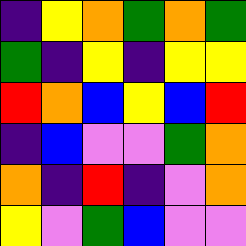[["indigo", "yellow", "orange", "green", "orange", "green"], ["green", "indigo", "yellow", "indigo", "yellow", "yellow"], ["red", "orange", "blue", "yellow", "blue", "red"], ["indigo", "blue", "violet", "violet", "green", "orange"], ["orange", "indigo", "red", "indigo", "violet", "orange"], ["yellow", "violet", "green", "blue", "violet", "violet"]]